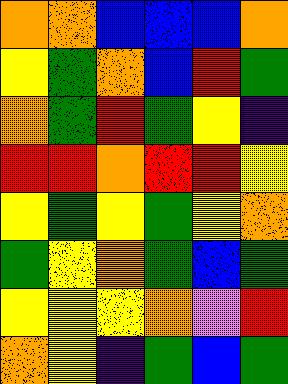[["orange", "orange", "blue", "blue", "blue", "orange"], ["yellow", "green", "orange", "blue", "red", "green"], ["orange", "green", "red", "green", "yellow", "indigo"], ["red", "red", "orange", "red", "red", "yellow"], ["yellow", "green", "yellow", "green", "yellow", "orange"], ["green", "yellow", "orange", "green", "blue", "green"], ["yellow", "yellow", "yellow", "orange", "violet", "red"], ["orange", "yellow", "indigo", "green", "blue", "green"]]